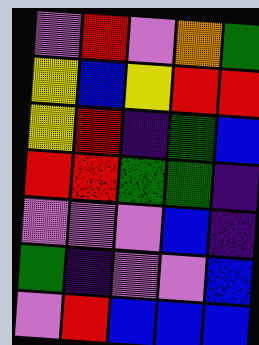[["violet", "red", "violet", "orange", "green"], ["yellow", "blue", "yellow", "red", "red"], ["yellow", "red", "indigo", "green", "blue"], ["red", "red", "green", "green", "indigo"], ["violet", "violet", "violet", "blue", "indigo"], ["green", "indigo", "violet", "violet", "blue"], ["violet", "red", "blue", "blue", "blue"]]